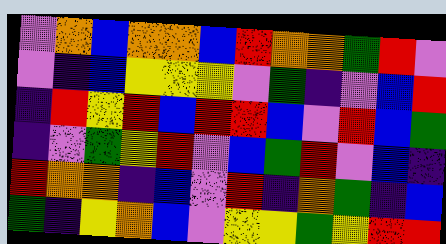[["violet", "orange", "blue", "orange", "orange", "blue", "red", "orange", "orange", "green", "red", "violet"], ["violet", "indigo", "blue", "yellow", "yellow", "yellow", "violet", "green", "indigo", "violet", "blue", "red"], ["indigo", "red", "yellow", "red", "blue", "red", "red", "blue", "violet", "red", "blue", "green"], ["indigo", "violet", "green", "yellow", "red", "violet", "blue", "green", "red", "violet", "blue", "indigo"], ["red", "orange", "orange", "indigo", "blue", "violet", "red", "indigo", "orange", "green", "indigo", "blue"], ["green", "indigo", "yellow", "orange", "blue", "violet", "yellow", "yellow", "green", "yellow", "red", "red"]]